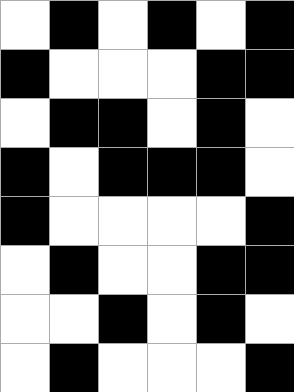[["white", "black", "white", "black", "white", "black"], ["black", "white", "white", "white", "black", "black"], ["white", "black", "black", "white", "black", "white"], ["black", "white", "black", "black", "black", "white"], ["black", "white", "white", "white", "white", "black"], ["white", "black", "white", "white", "black", "black"], ["white", "white", "black", "white", "black", "white"], ["white", "black", "white", "white", "white", "black"]]